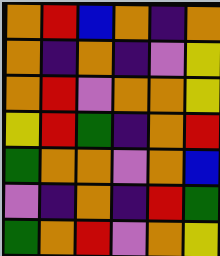[["orange", "red", "blue", "orange", "indigo", "orange"], ["orange", "indigo", "orange", "indigo", "violet", "yellow"], ["orange", "red", "violet", "orange", "orange", "yellow"], ["yellow", "red", "green", "indigo", "orange", "red"], ["green", "orange", "orange", "violet", "orange", "blue"], ["violet", "indigo", "orange", "indigo", "red", "green"], ["green", "orange", "red", "violet", "orange", "yellow"]]